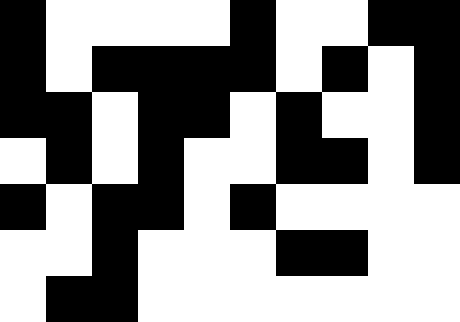[["black", "white", "white", "white", "white", "black", "white", "white", "black", "black"], ["black", "white", "black", "black", "black", "black", "white", "black", "white", "black"], ["black", "black", "white", "black", "black", "white", "black", "white", "white", "black"], ["white", "black", "white", "black", "white", "white", "black", "black", "white", "black"], ["black", "white", "black", "black", "white", "black", "white", "white", "white", "white"], ["white", "white", "black", "white", "white", "white", "black", "black", "white", "white"], ["white", "black", "black", "white", "white", "white", "white", "white", "white", "white"]]